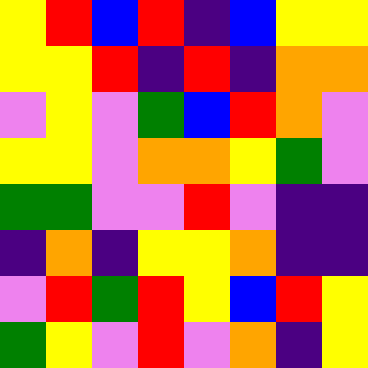[["yellow", "red", "blue", "red", "indigo", "blue", "yellow", "yellow"], ["yellow", "yellow", "red", "indigo", "red", "indigo", "orange", "orange"], ["violet", "yellow", "violet", "green", "blue", "red", "orange", "violet"], ["yellow", "yellow", "violet", "orange", "orange", "yellow", "green", "violet"], ["green", "green", "violet", "violet", "red", "violet", "indigo", "indigo"], ["indigo", "orange", "indigo", "yellow", "yellow", "orange", "indigo", "indigo"], ["violet", "red", "green", "red", "yellow", "blue", "red", "yellow"], ["green", "yellow", "violet", "red", "violet", "orange", "indigo", "yellow"]]